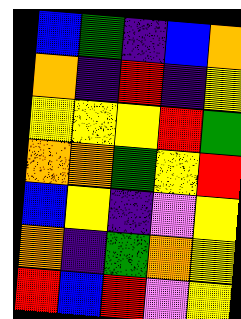[["blue", "green", "indigo", "blue", "orange"], ["orange", "indigo", "red", "indigo", "yellow"], ["yellow", "yellow", "yellow", "red", "green"], ["orange", "orange", "green", "yellow", "red"], ["blue", "yellow", "indigo", "violet", "yellow"], ["orange", "indigo", "green", "orange", "yellow"], ["red", "blue", "red", "violet", "yellow"]]